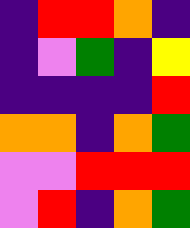[["indigo", "red", "red", "orange", "indigo"], ["indigo", "violet", "green", "indigo", "yellow"], ["indigo", "indigo", "indigo", "indigo", "red"], ["orange", "orange", "indigo", "orange", "green"], ["violet", "violet", "red", "red", "red"], ["violet", "red", "indigo", "orange", "green"]]